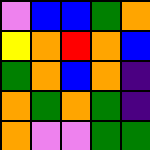[["violet", "blue", "blue", "green", "orange"], ["yellow", "orange", "red", "orange", "blue"], ["green", "orange", "blue", "orange", "indigo"], ["orange", "green", "orange", "green", "indigo"], ["orange", "violet", "violet", "green", "green"]]